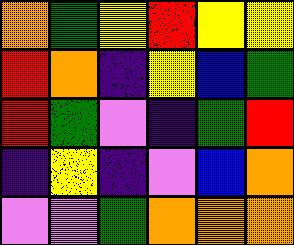[["orange", "green", "yellow", "red", "yellow", "yellow"], ["red", "orange", "indigo", "yellow", "blue", "green"], ["red", "green", "violet", "indigo", "green", "red"], ["indigo", "yellow", "indigo", "violet", "blue", "orange"], ["violet", "violet", "green", "orange", "orange", "orange"]]